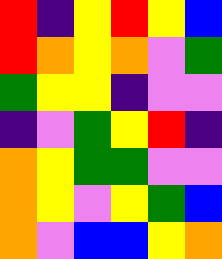[["red", "indigo", "yellow", "red", "yellow", "blue"], ["red", "orange", "yellow", "orange", "violet", "green"], ["green", "yellow", "yellow", "indigo", "violet", "violet"], ["indigo", "violet", "green", "yellow", "red", "indigo"], ["orange", "yellow", "green", "green", "violet", "violet"], ["orange", "yellow", "violet", "yellow", "green", "blue"], ["orange", "violet", "blue", "blue", "yellow", "orange"]]